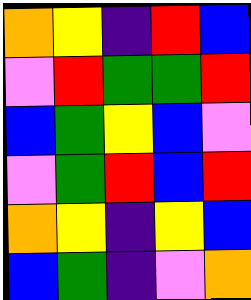[["orange", "yellow", "indigo", "red", "blue"], ["violet", "red", "green", "green", "red"], ["blue", "green", "yellow", "blue", "violet"], ["violet", "green", "red", "blue", "red"], ["orange", "yellow", "indigo", "yellow", "blue"], ["blue", "green", "indigo", "violet", "orange"]]